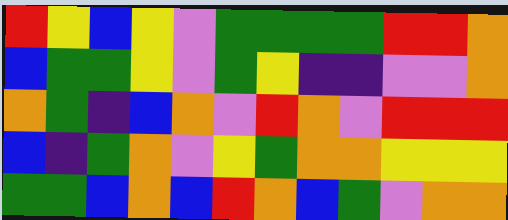[["red", "yellow", "blue", "yellow", "violet", "green", "green", "green", "green", "red", "red", "orange"], ["blue", "green", "green", "yellow", "violet", "green", "yellow", "indigo", "indigo", "violet", "violet", "orange"], ["orange", "green", "indigo", "blue", "orange", "violet", "red", "orange", "violet", "red", "red", "red"], ["blue", "indigo", "green", "orange", "violet", "yellow", "green", "orange", "orange", "yellow", "yellow", "yellow"], ["green", "green", "blue", "orange", "blue", "red", "orange", "blue", "green", "violet", "orange", "orange"]]